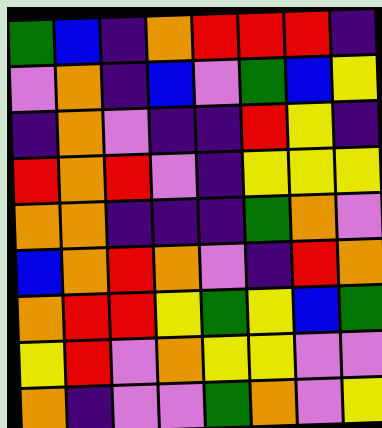[["green", "blue", "indigo", "orange", "red", "red", "red", "indigo"], ["violet", "orange", "indigo", "blue", "violet", "green", "blue", "yellow"], ["indigo", "orange", "violet", "indigo", "indigo", "red", "yellow", "indigo"], ["red", "orange", "red", "violet", "indigo", "yellow", "yellow", "yellow"], ["orange", "orange", "indigo", "indigo", "indigo", "green", "orange", "violet"], ["blue", "orange", "red", "orange", "violet", "indigo", "red", "orange"], ["orange", "red", "red", "yellow", "green", "yellow", "blue", "green"], ["yellow", "red", "violet", "orange", "yellow", "yellow", "violet", "violet"], ["orange", "indigo", "violet", "violet", "green", "orange", "violet", "yellow"]]